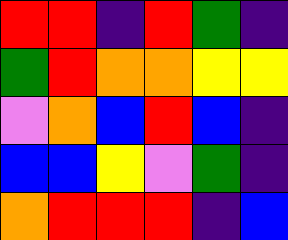[["red", "red", "indigo", "red", "green", "indigo"], ["green", "red", "orange", "orange", "yellow", "yellow"], ["violet", "orange", "blue", "red", "blue", "indigo"], ["blue", "blue", "yellow", "violet", "green", "indigo"], ["orange", "red", "red", "red", "indigo", "blue"]]